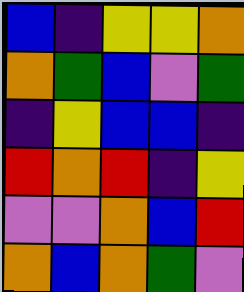[["blue", "indigo", "yellow", "yellow", "orange"], ["orange", "green", "blue", "violet", "green"], ["indigo", "yellow", "blue", "blue", "indigo"], ["red", "orange", "red", "indigo", "yellow"], ["violet", "violet", "orange", "blue", "red"], ["orange", "blue", "orange", "green", "violet"]]